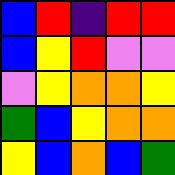[["blue", "red", "indigo", "red", "red"], ["blue", "yellow", "red", "violet", "violet"], ["violet", "yellow", "orange", "orange", "yellow"], ["green", "blue", "yellow", "orange", "orange"], ["yellow", "blue", "orange", "blue", "green"]]